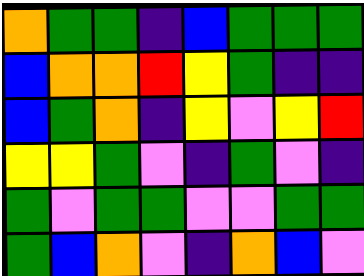[["orange", "green", "green", "indigo", "blue", "green", "green", "green"], ["blue", "orange", "orange", "red", "yellow", "green", "indigo", "indigo"], ["blue", "green", "orange", "indigo", "yellow", "violet", "yellow", "red"], ["yellow", "yellow", "green", "violet", "indigo", "green", "violet", "indigo"], ["green", "violet", "green", "green", "violet", "violet", "green", "green"], ["green", "blue", "orange", "violet", "indigo", "orange", "blue", "violet"]]